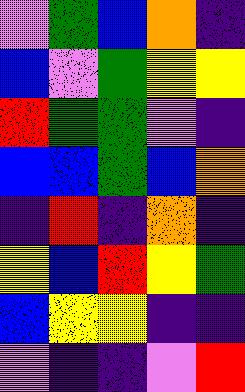[["violet", "green", "blue", "orange", "indigo"], ["blue", "violet", "green", "yellow", "yellow"], ["red", "green", "green", "violet", "indigo"], ["blue", "blue", "green", "blue", "orange"], ["indigo", "red", "indigo", "orange", "indigo"], ["yellow", "blue", "red", "yellow", "green"], ["blue", "yellow", "yellow", "indigo", "indigo"], ["violet", "indigo", "indigo", "violet", "red"]]